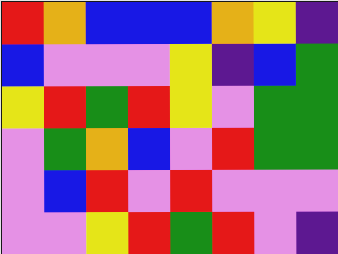[["red", "orange", "blue", "blue", "blue", "orange", "yellow", "indigo"], ["blue", "violet", "violet", "violet", "yellow", "indigo", "blue", "green"], ["yellow", "red", "green", "red", "yellow", "violet", "green", "green"], ["violet", "green", "orange", "blue", "violet", "red", "green", "green"], ["violet", "blue", "red", "violet", "red", "violet", "violet", "violet"], ["violet", "violet", "yellow", "red", "green", "red", "violet", "indigo"]]